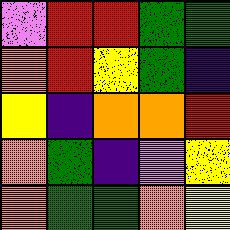[["violet", "red", "red", "green", "green"], ["orange", "red", "yellow", "green", "indigo"], ["yellow", "indigo", "orange", "orange", "red"], ["orange", "green", "indigo", "violet", "yellow"], ["orange", "green", "green", "orange", "yellow"]]